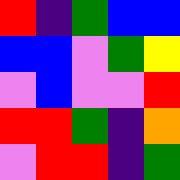[["red", "indigo", "green", "blue", "blue"], ["blue", "blue", "violet", "green", "yellow"], ["violet", "blue", "violet", "violet", "red"], ["red", "red", "green", "indigo", "orange"], ["violet", "red", "red", "indigo", "green"]]